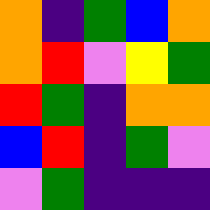[["orange", "indigo", "green", "blue", "orange"], ["orange", "red", "violet", "yellow", "green"], ["red", "green", "indigo", "orange", "orange"], ["blue", "red", "indigo", "green", "violet"], ["violet", "green", "indigo", "indigo", "indigo"]]